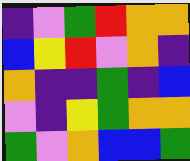[["indigo", "violet", "green", "red", "orange", "orange"], ["blue", "yellow", "red", "violet", "orange", "indigo"], ["orange", "indigo", "indigo", "green", "indigo", "blue"], ["violet", "indigo", "yellow", "green", "orange", "orange"], ["green", "violet", "orange", "blue", "blue", "green"]]